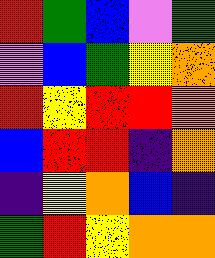[["red", "green", "blue", "violet", "green"], ["violet", "blue", "green", "yellow", "orange"], ["red", "yellow", "red", "red", "orange"], ["blue", "red", "red", "indigo", "orange"], ["indigo", "yellow", "orange", "blue", "indigo"], ["green", "red", "yellow", "orange", "orange"]]